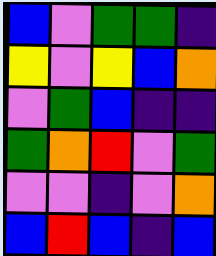[["blue", "violet", "green", "green", "indigo"], ["yellow", "violet", "yellow", "blue", "orange"], ["violet", "green", "blue", "indigo", "indigo"], ["green", "orange", "red", "violet", "green"], ["violet", "violet", "indigo", "violet", "orange"], ["blue", "red", "blue", "indigo", "blue"]]